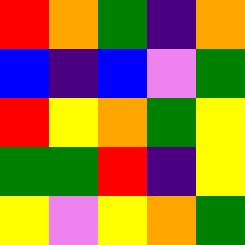[["red", "orange", "green", "indigo", "orange"], ["blue", "indigo", "blue", "violet", "green"], ["red", "yellow", "orange", "green", "yellow"], ["green", "green", "red", "indigo", "yellow"], ["yellow", "violet", "yellow", "orange", "green"]]